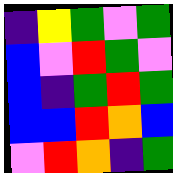[["indigo", "yellow", "green", "violet", "green"], ["blue", "violet", "red", "green", "violet"], ["blue", "indigo", "green", "red", "green"], ["blue", "blue", "red", "orange", "blue"], ["violet", "red", "orange", "indigo", "green"]]